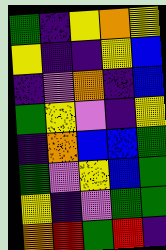[["green", "indigo", "yellow", "orange", "yellow"], ["yellow", "indigo", "indigo", "yellow", "blue"], ["indigo", "violet", "orange", "indigo", "blue"], ["green", "yellow", "violet", "indigo", "yellow"], ["indigo", "orange", "blue", "blue", "green"], ["green", "violet", "yellow", "blue", "green"], ["yellow", "indigo", "violet", "green", "green"], ["orange", "red", "green", "red", "indigo"]]